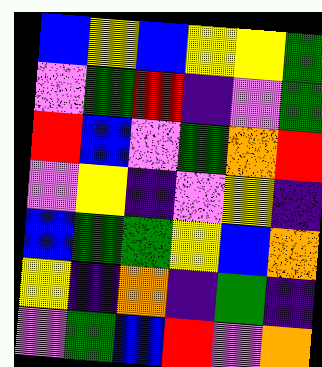[["blue", "yellow", "blue", "yellow", "yellow", "green"], ["violet", "green", "red", "indigo", "violet", "green"], ["red", "blue", "violet", "green", "orange", "red"], ["violet", "yellow", "indigo", "violet", "yellow", "indigo"], ["blue", "green", "green", "yellow", "blue", "orange"], ["yellow", "indigo", "orange", "indigo", "green", "indigo"], ["violet", "green", "blue", "red", "violet", "orange"]]